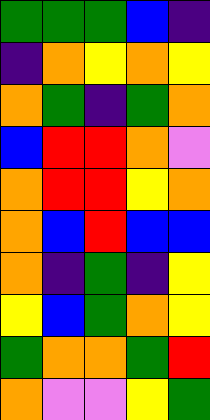[["green", "green", "green", "blue", "indigo"], ["indigo", "orange", "yellow", "orange", "yellow"], ["orange", "green", "indigo", "green", "orange"], ["blue", "red", "red", "orange", "violet"], ["orange", "red", "red", "yellow", "orange"], ["orange", "blue", "red", "blue", "blue"], ["orange", "indigo", "green", "indigo", "yellow"], ["yellow", "blue", "green", "orange", "yellow"], ["green", "orange", "orange", "green", "red"], ["orange", "violet", "violet", "yellow", "green"]]